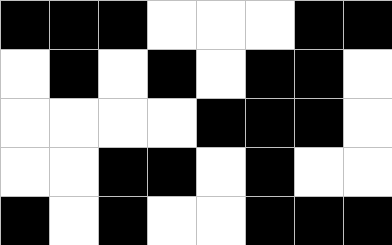[["black", "black", "black", "white", "white", "white", "black", "black"], ["white", "black", "white", "black", "white", "black", "black", "white"], ["white", "white", "white", "white", "black", "black", "black", "white"], ["white", "white", "black", "black", "white", "black", "white", "white"], ["black", "white", "black", "white", "white", "black", "black", "black"]]